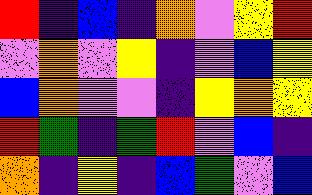[["red", "indigo", "blue", "indigo", "orange", "violet", "yellow", "red"], ["violet", "orange", "violet", "yellow", "indigo", "violet", "blue", "yellow"], ["blue", "orange", "violet", "violet", "indigo", "yellow", "orange", "yellow"], ["red", "green", "indigo", "green", "red", "violet", "blue", "indigo"], ["orange", "indigo", "yellow", "indigo", "blue", "green", "violet", "blue"]]